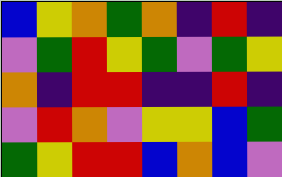[["blue", "yellow", "orange", "green", "orange", "indigo", "red", "indigo"], ["violet", "green", "red", "yellow", "green", "violet", "green", "yellow"], ["orange", "indigo", "red", "red", "indigo", "indigo", "red", "indigo"], ["violet", "red", "orange", "violet", "yellow", "yellow", "blue", "green"], ["green", "yellow", "red", "red", "blue", "orange", "blue", "violet"]]